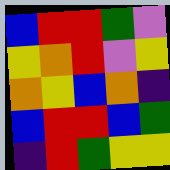[["blue", "red", "red", "green", "violet"], ["yellow", "orange", "red", "violet", "yellow"], ["orange", "yellow", "blue", "orange", "indigo"], ["blue", "red", "red", "blue", "green"], ["indigo", "red", "green", "yellow", "yellow"]]